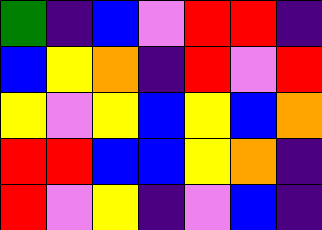[["green", "indigo", "blue", "violet", "red", "red", "indigo"], ["blue", "yellow", "orange", "indigo", "red", "violet", "red"], ["yellow", "violet", "yellow", "blue", "yellow", "blue", "orange"], ["red", "red", "blue", "blue", "yellow", "orange", "indigo"], ["red", "violet", "yellow", "indigo", "violet", "blue", "indigo"]]